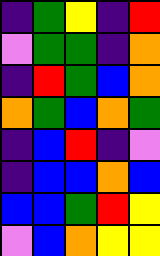[["indigo", "green", "yellow", "indigo", "red"], ["violet", "green", "green", "indigo", "orange"], ["indigo", "red", "green", "blue", "orange"], ["orange", "green", "blue", "orange", "green"], ["indigo", "blue", "red", "indigo", "violet"], ["indigo", "blue", "blue", "orange", "blue"], ["blue", "blue", "green", "red", "yellow"], ["violet", "blue", "orange", "yellow", "yellow"]]